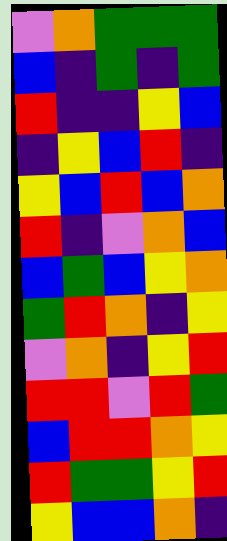[["violet", "orange", "green", "green", "green"], ["blue", "indigo", "green", "indigo", "green"], ["red", "indigo", "indigo", "yellow", "blue"], ["indigo", "yellow", "blue", "red", "indigo"], ["yellow", "blue", "red", "blue", "orange"], ["red", "indigo", "violet", "orange", "blue"], ["blue", "green", "blue", "yellow", "orange"], ["green", "red", "orange", "indigo", "yellow"], ["violet", "orange", "indigo", "yellow", "red"], ["red", "red", "violet", "red", "green"], ["blue", "red", "red", "orange", "yellow"], ["red", "green", "green", "yellow", "red"], ["yellow", "blue", "blue", "orange", "indigo"]]